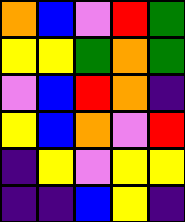[["orange", "blue", "violet", "red", "green"], ["yellow", "yellow", "green", "orange", "green"], ["violet", "blue", "red", "orange", "indigo"], ["yellow", "blue", "orange", "violet", "red"], ["indigo", "yellow", "violet", "yellow", "yellow"], ["indigo", "indigo", "blue", "yellow", "indigo"]]